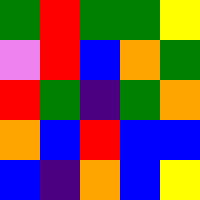[["green", "red", "green", "green", "yellow"], ["violet", "red", "blue", "orange", "green"], ["red", "green", "indigo", "green", "orange"], ["orange", "blue", "red", "blue", "blue"], ["blue", "indigo", "orange", "blue", "yellow"]]